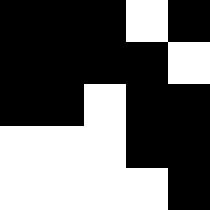[["black", "black", "black", "white", "black"], ["black", "black", "black", "black", "white"], ["black", "black", "white", "black", "black"], ["white", "white", "white", "black", "black"], ["white", "white", "white", "white", "black"]]